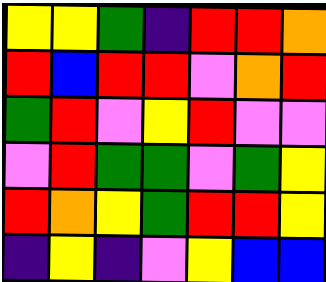[["yellow", "yellow", "green", "indigo", "red", "red", "orange"], ["red", "blue", "red", "red", "violet", "orange", "red"], ["green", "red", "violet", "yellow", "red", "violet", "violet"], ["violet", "red", "green", "green", "violet", "green", "yellow"], ["red", "orange", "yellow", "green", "red", "red", "yellow"], ["indigo", "yellow", "indigo", "violet", "yellow", "blue", "blue"]]